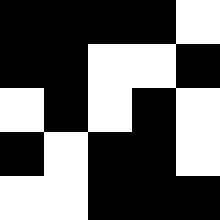[["black", "black", "black", "black", "white"], ["black", "black", "white", "white", "black"], ["white", "black", "white", "black", "white"], ["black", "white", "black", "black", "white"], ["white", "white", "black", "black", "black"]]